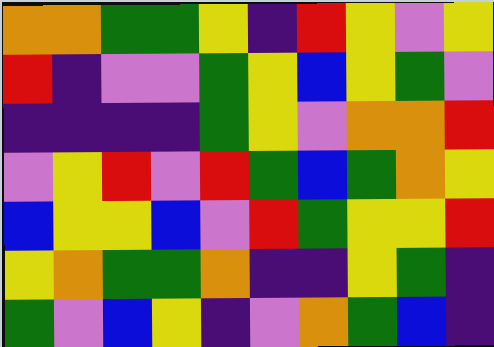[["orange", "orange", "green", "green", "yellow", "indigo", "red", "yellow", "violet", "yellow"], ["red", "indigo", "violet", "violet", "green", "yellow", "blue", "yellow", "green", "violet"], ["indigo", "indigo", "indigo", "indigo", "green", "yellow", "violet", "orange", "orange", "red"], ["violet", "yellow", "red", "violet", "red", "green", "blue", "green", "orange", "yellow"], ["blue", "yellow", "yellow", "blue", "violet", "red", "green", "yellow", "yellow", "red"], ["yellow", "orange", "green", "green", "orange", "indigo", "indigo", "yellow", "green", "indigo"], ["green", "violet", "blue", "yellow", "indigo", "violet", "orange", "green", "blue", "indigo"]]